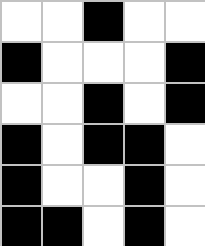[["white", "white", "black", "white", "white"], ["black", "white", "white", "white", "black"], ["white", "white", "black", "white", "black"], ["black", "white", "black", "black", "white"], ["black", "white", "white", "black", "white"], ["black", "black", "white", "black", "white"]]